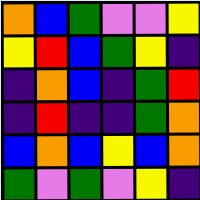[["orange", "blue", "green", "violet", "violet", "yellow"], ["yellow", "red", "blue", "green", "yellow", "indigo"], ["indigo", "orange", "blue", "indigo", "green", "red"], ["indigo", "red", "indigo", "indigo", "green", "orange"], ["blue", "orange", "blue", "yellow", "blue", "orange"], ["green", "violet", "green", "violet", "yellow", "indigo"]]